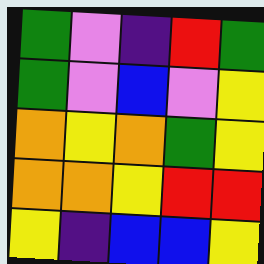[["green", "violet", "indigo", "red", "green"], ["green", "violet", "blue", "violet", "yellow"], ["orange", "yellow", "orange", "green", "yellow"], ["orange", "orange", "yellow", "red", "red"], ["yellow", "indigo", "blue", "blue", "yellow"]]